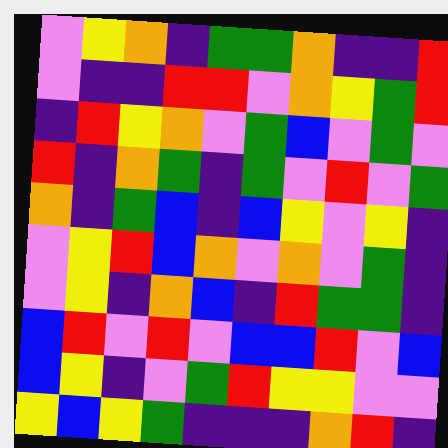[["violet", "yellow", "orange", "indigo", "green", "green", "orange", "indigo", "indigo", "red"], ["violet", "indigo", "indigo", "red", "red", "violet", "orange", "yellow", "green", "red"], ["indigo", "red", "yellow", "orange", "violet", "green", "blue", "violet", "green", "violet"], ["red", "indigo", "orange", "green", "indigo", "green", "violet", "red", "violet", "green"], ["orange", "indigo", "green", "blue", "indigo", "blue", "yellow", "violet", "yellow", "indigo"], ["violet", "yellow", "red", "blue", "orange", "violet", "orange", "violet", "green", "indigo"], ["violet", "yellow", "indigo", "orange", "blue", "indigo", "red", "green", "green", "indigo"], ["blue", "red", "violet", "red", "violet", "blue", "blue", "red", "violet", "blue"], ["blue", "yellow", "indigo", "violet", "green", "red", "yellow", "yellow", "violet", "violet"], ["yellow", "blue", "yellow", "green", "indigo", "indigo", "indigo", "orange", "red", "indigo"]]